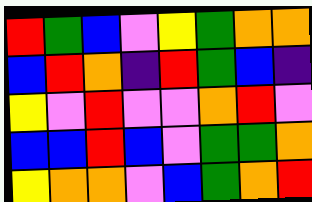[["red", "green", "blue", "violet", "yellow", "green", "orange", "orange"], ["blue", "red", "orange", "indigo", "red", "green", "blue", "indigo"], ["yellow", "violet", "red", "violet", "violet", "orange", "red", "violet"], ["blue", "blue", "red", "blue", "violet", "green", "green", "orange"], ["yellow", "orange", "orange", "violet", "blue", "green", "orange", "red"]]